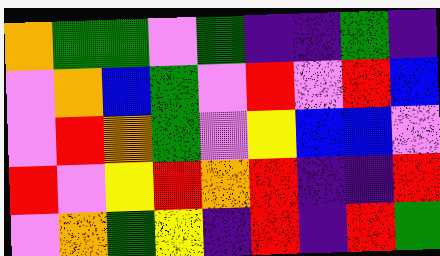[["orange", "green", "green", "violet", "green", "indigo", "indigo", "green", "indigo"], ["violet", "orange", "blue", "green", "violet", "red", "violet", "red", "blue"], ["violet", "red", "orange", "green", "violet", "yellow", "blue", "blue", "violet"], ["red", "violet", "yellow", "red", "orange", "red", "indigo", "indigo", "red"], ["violet", "orange", "green", "yellow", "indigo", "red", "indigo", "red", "green"]]